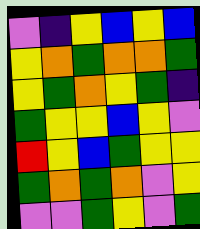[["violet", "indigo", "yellow", "blue", "yellow", "blue"], ["yellow", "orange", "green", "orange", "orange", "green"], ["yellow", "green", "orange", "yellow", "green", "indigo"], ["green", "yellow", "yellow", "blue", "yellow", "violet"], ["red", "yellow", "blue", "green", "yellow", "yellow"], ["green", "orange", "green", "orange", "violet", "yellow"], ["violet", "violet", "green", "yellow", "violet", "green"]]